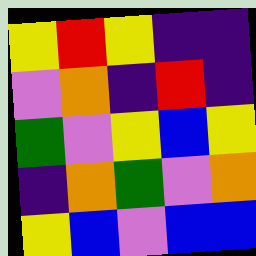[["yellow", "red", "yellow", "indigo", "indigo"], ["violet", "orange", "indigo", "red", "indigo"], ["green", "violet", "yellow", "blue", "yellow"], ["indigo", "orange", "green", "violet", "orange"], ["yellow", "blue", "violet", "blue", "blue"]]